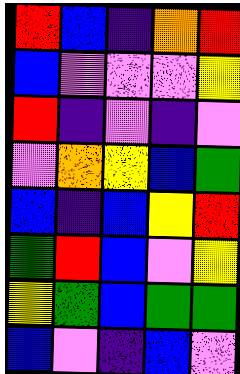[["red", "blue", "indigo", "orange", "red"], ["blue", "violet", "violet", "violet", "yellow"], ["red", "indigo", "violet", "indigo", "violet"], ["violet", "orange", "yellow", "blue", "green"], ["blue", "indigo", "blue", "yellow", "red"], ["green", "red", "blue", "violet", "yellow"], ["yellow", "green", "blue", "green", "green"], ["blue", "violet", "indigo", "blue", "violet"]]